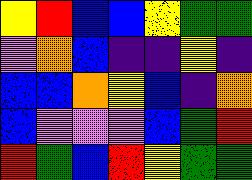[["yellow", "red", "blue", "blue", "yellow", "green", "green"], ["violet", "orange", "blue", "indigo", "indigo", "yellow", "indigo"], ["blue", "blue", "orange", "yellow", "blue", "indigo", "orange"], ["blue", "violet", "violet", "violet", "blue", "green", "red"], ["red", "green", "blue", "red", "yellow", "green", "green"]]